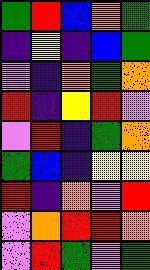[["green", "red", "blue", "orange", "green"], ["indigo", "yellow", "indigo", "blue", "green"], ["violet", "indigo", "orange", "green", "orange"], ["red", "indigo", "yellow", "red", "violet"], ["violet", "red", "indigo", "green", "orange"], ["green", "blue", "indigo", "yellow", "yellow"], ["red", "indigo", "orange", "violet", "red"], ["violet", "orange", "red", "red", "orange"], ["violet", "red", "green", "violet", "green"]]